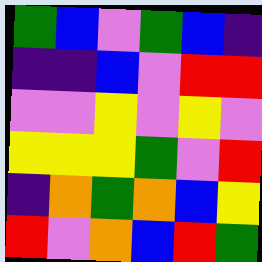[["green", "blue", "violet", "green", "blue", "indigo"], ["indigo", "indigo", "blue", "violet", "red", "red"], ["violet", "violet", "yellow", "violet", "yellow", "violet"], ["yellow", "yellow", "yellow", "green", "violet", "red"], ["indigo", "orange", "green", "orange", "blue", "yellow"], ["red", "violet", "orange", "blue", "red", "green"]]